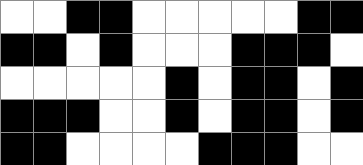[["white", "white", "black", "black", "white", "white", "white", "white", "white", "black", "black"], ["black", "black", "white", "black", "white", "white", "white", "black", "black", "black", "white"], ["white", "white", "white", "white", "white", "black", "white", "black", "black", "white", "black"], ["black", "black", "black", "white", "white", "black", "white", "black", "black", "white", "black"], ["black", "black", "white", "white", "white", "white", "black", "black", "black", "white", "white"]]